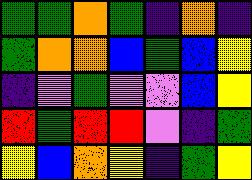[["green", "green", "orange", "green", "indigo", "orange", "indigo"], ["green", "orange", "orange", "blue", "green", "blue", "yellow"], ["indigo", "violet", "green", "violet", "violet", "blue", "yellow"], ["red", "green", "red", "red", "violet", "indigo", "green"], ["yellow", "blue", "orange", "yellow", "indigo", "green", "yellow"]]